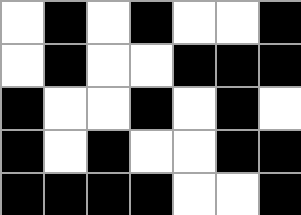[["white", "black", "white", "black", "white", "white", "black"], ["white", "black", "white", "white", "black", "black", "black"], ["black", "white", "white", "black", "white", "black", "white"], ["black", "white", "black", "white", "white", "black", "black"], ["black", "black", "black", "black", "white", "white", "black"]]